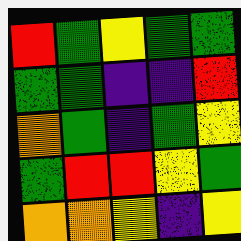[["red", "green", "yellow", "green", "green"], ["green", "green", "indigo", "indigo", "red"], ["orange", "green", "indigo", "green", "yellow"], ["green", "red", "red", "yellow", "green"], ["orange", "orange", "yellow", "indigo", "yellow"]]